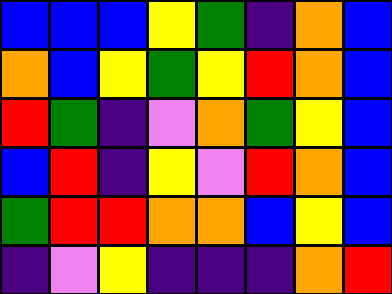[["blue", "blue", "blue", "yellow", "green", "indigo", "orange", "blue"], ["orange", "blue", "yellow", "green", "yellow", "red", "orange", "blue"], ["red", "green", "indigo", "violet", "orange", "green", "yellow", "blue"], ["blue", "red", "indigo", "yellow", "violet", "red", "orange", "blue"], ["green", "red", "red", "orange", "orange", "blue", "yellow", "blue"], ["indigo", "violet", "yellow", "indigo", "indigo", "indigo", "orange", "red"]]